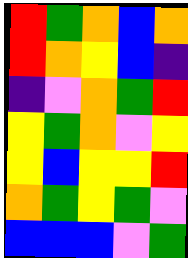[["red", "green", "orange", "blue", "orange"], ["red", "orange", "yellow", "blue", "indigo"], ["indigo", "violet", "orange", "green", "red"], ["yellow", "green", "orange", "violet", "yellow"], ["yellow", "blue", "yellow", "yellow", "red"], ["orange", "green", "yellow", "green", "violet"], ["blue", "blue", "blue", "violet", "green"]]